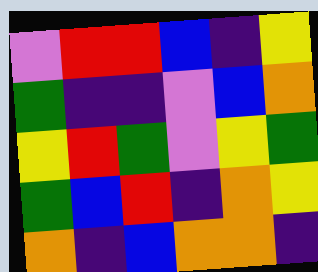[["violet", "red", "red", "blue", "indigo", "yellow"], ["green", "indigo", "indigo", "violet", "blue", "orange"], ["yellow", "red", "green", "violet", "yellow", "green"], ["green", "blue", "red", "indigo", "orange", "yellow"], ["orange", "indigo", "blue", "orange", "orange", "indigo"]]